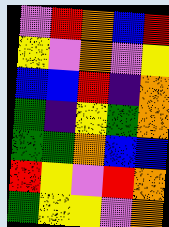[["violet", "red", "orange", "blue", "red"], ["yellow", "violet", "orange", "violet", "yellow"], ["blue", "blue", "red", "indigo", "orange"], ["green", "indigo", "yellow", "green", "orange"], ["green", "green", "orange", "blue", "blue"], ["red", "yellow", "violet", "red", "orange"], ["green", "yellow", "yellow", "violet", "orange"]]